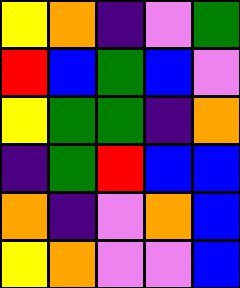[["yellow", "orange", "indigo", "violet", "green"], ["red", "blue", "green", "blue", "violet"], ["yellow", "green", "green", "indigo", "orange"], ["indigo", "green", "red", "blue", "blue"], ["orange", "indigo", "violet", "orange", "blue"], ["yellow", "orange", "violet", "violet", "blue"]]